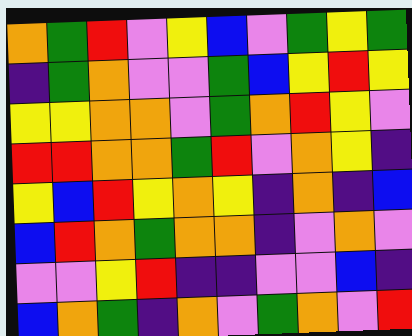[["orange", "green", "red", "violet", "yellow", "blue", "violet", "green", "yellow", "green"], ["indigo", "green", "orange", "violet", "violet", "green", "blue", "yellow", "red", "yellow"], ["yellow", "yellow", "orange", "orange", "violet", "green", "orange", "red", "yellow", "violet"], ["red", "red", "orange", "orange", "green", "red", "violet", "orange", "yellow", "indigo"], ["yellow", "blue", "red", "yellow", "orange", "yellow", "indigo", "orange", "indigo", "blue"], ["blue", "red", "orange", "green", "orange", "orange", "indigo", "violet", "orange", "violet"], ["violet", "violet", "yellow", "red", "indigo", "indigo", "violet", "violet", "blue", "indigo"], ["blue", "orange", "green", "indigo", "orange", "violet", "green", "orange", "violet", "red"]]